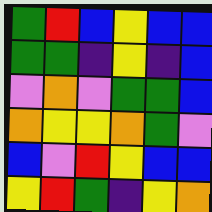[["green", "red", "blue", "yellow", "blue", "blue"], ["green", "green", "indigo", "yellow", "indigo", "blue"], ["violet", "orange", "violet", "green", "green", "blue"], ["orange", "yellow", "yellow", "orange", "green", "violet"], ["blue", "violet", "red", "yellow", "blue", "blue"], ["yellow", "red", "green", "indigo", "yellow", "orange"]]